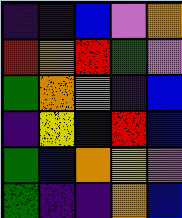[["indigo", "indigo", "blue", "violet", "orange"], ["red", "orange", "red", "green", "violet"], ["green", "orange", "violet", "indigo", "blue"], ["indigo", "yellow", "blue", "red", "blue"], ["green", "blue", "orange", "yellow", "violet"], ["green", "indigo", "indigo", "orange", "blue"]]